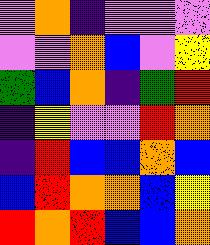[["violet", "orange", "indigo", "violet", "violet", "violet"], ["violet", "violet", "orange", "blue", "violet", "yellow"], ["green", "blue", "orange", "indigo", "green", "red"], ["indigo", "yellow", "violet", "violet", "red", "orange"], ["indigo", "red", "blue", "blue", "orange", "blue"], ["blue", "red", "orange", "orange", "blue", "yellow"], ["red", "orange", "red", "blue", "blue", "orange"]]